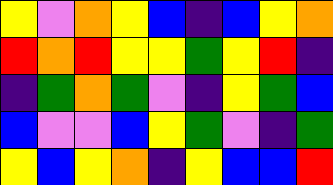[["yellow", "violet", "orange", "yellow", "blue", "indigo", "blue", "yellow", "orange"], ["red", "orange", "red", "yellow", "yellow", "green", "yellow", "red", "indigo"], ["indigo", "green", "orange", "green", "violet", "indigo", "yellow", "green", "blue"], ["blue", "violet", "violet", "blue", "yellow", "green", "violet", "indigo", "green"], ["yellow", "blue", "yellow", "orange", "indigo", "yellow", "blue", "blue", "red"]]